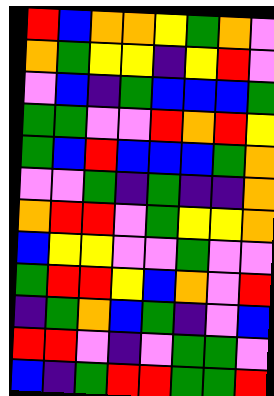[["red", "blue", "orange", "orange", "yellow", "green", "orange", "violet"], ["orange", "green", "yellow", "yellow", "indigo", "yellow", "red", "violet"], ["violet", "blue", "indigo", "green", "blue", "blue", "blue", "green"], ["green", "green", "violet", "violet", "red", "orange", "red", "yellow"], ["green", "blue", "red", "blue", "blue", "blue", "green", "orange"], ["violet", "violet", "green", "indigo", "green", "indigo", "indigo", "orange"], ["orange", "red", "red", "violet", "green", "yellow", "yellow", "orange"], ["blue", "yellow", "yellow", "violet", "violet", "green", "violet", "violet"], ["green", "red", "red", "yellow", "blue", "orange", "violet", "red"], ["indigo", "green", "orange", "blue", "green", "indigo", "violet", "blue"], ["red", "red", "violet", "indigo", "violet", "green", "green", "violet"], ["blue", "indigo", "green", "red", "red", "green", "green", "red"]]